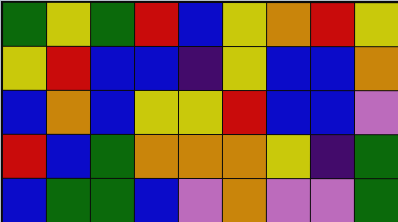[["green", "yellow", "green", "red", "blue", "yellow", "orange", "red", "yellow"], ["yellow", "red", "blue", "blue", "indigo", "yellow", "blue", "blue", "orange"], ["blue", "orange", "blue", "yellow", "yellow", "red", "blue", "blue", "violet"], ["red", "blue", "green", "orange", "orange", "orange", "yellow", "indigo", "green"], ["blue", "green", "green", "blue", "violet", "orange", "violet", "violet", "green"]]